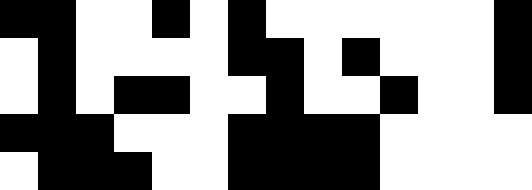[["black", "black", "white", "white", "black", "white", "black", "white", "white", "white", "white", "white", "white", "black"], ["white", "black", "white", "white", "white", "white", "black", "black", "white", "black", "white", "white", "white", "black"], ["white", "black", "white", "black", "black", "white", "white", "black", "white", "white", "black", "white", "white", "black"], ["black", "black", "black", "white", "white", "white", "black", "black", "black", "black", "white", "white", "white", "white"], ["white", "black", "black", "black", "white", "white", "black", "black", "black", "black", "white", "white", "white", "white"]]